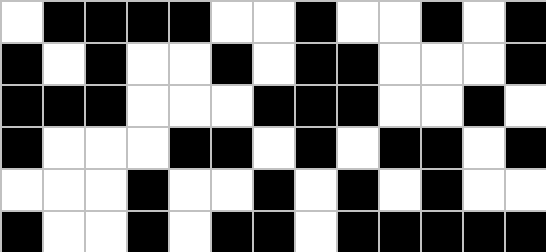[["white", "black", "black", "black", "black", "white", "white", "black", "white", "white", "black", "white", "black"], ["black", "white", "black", "white", "white", "black", "white", "black", "black", "white", "white", "white", "black"], ["black", "black", "black", "white", "white", "white", "black", "black", "black", "white", "white", "black", "white"], ["black", "white", "white", "white", "black", "black", "white", "black", "white", "black", "black", "white", "black"], ["white", "white", "white", "black", "white", "white", "black", "white", "black", "white", "black", "white", "white"], ["black", "white", "white", "black", "white", "black", "black", "white", "black", "black", "black", "black", "black"]]